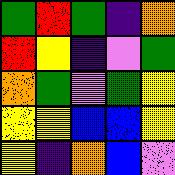[["green", "red", "green", "indigo", "orange"], ["red", "yellow", "indigo", "violet", "green"], ["orange", "green", "violet", "green", "yellow"], ["yellow", "yellow", "blue", "blue", "yellow"], ["yellow", "indigo", "orange", "blue", "violet"]]